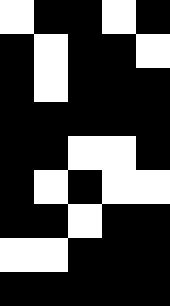[["white", "black", "black", "white", "black"], ["black", "white", "black", "black", "white"], ["black", "white", "black", "black", "black"], ["black", "black", "black", "black", "black"], ["black", "black", "white", "white", "black"], ["black", "white", "black", "white", "white"], ["black", "black", "white", "black", "black"], ["white", "white", "black", "black", "black"], ["black", "black", "black", "black", "black"]]